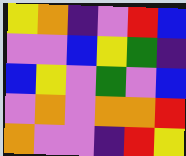[["yellow", "orange", "indigo", "violet", "red", "blue"], ["violet", "violet", "blue", "yellow", "green", "indigo"], ["blue", "yellow", "violet", "green", "violet", "blue"], ["violet", "orange", "violet", "orange", "orange", "red"], ["orange", "violet", "violet", "indigo", "red", "yellow"]]